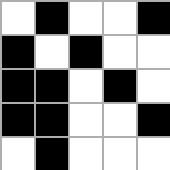[["white", "black", "white", "white", "black"], ["black", "white", "black", "white", "white"], ["black", "black", "white", "black", "white"], ["black", "black", "white", "white", "black"], ["white", "black", "white", "white", "white"]]